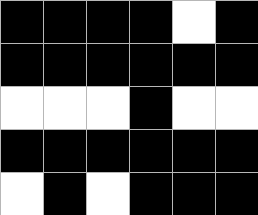[["black", "black", "black", "black", "white", "black"], ["black", "black", "black", "black", "black", "black"], ["white", "white", "white", "black", "white", "white"], ["black", "black", "black", "black", "black", "black"], ["white", "black", "white", "black", "black", "black"]]